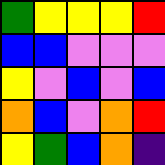[["green", "yellow", "yellow", "yellow", "red"], ["blue", "blue", "violet", "violet", "violet"], ["yellow", "violet", "blue", "violet", "blue"], ["orange", "blue", "violet", "orange", "red"], ["yellow", "green", "blue", "orange", "indigo"]]